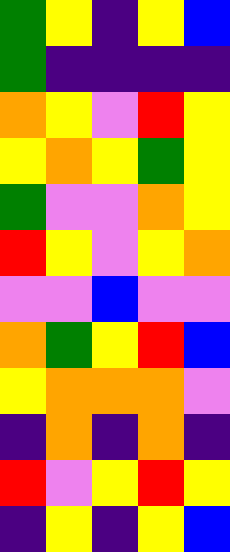[["green", "yellow", "indigo", "yellow", "blue"], ["green", "indigo", "indigo", "indigo", "indigo"], ["orange", "yellow", "violet", "red", "yellow"], ["yellow", "orange", "yellow", "green", "yellow"], ["green", "violet", "violet", "orange", "yellow"], ["red", "yellow", "violet", "yellow", "orange"], ["violet", "violet", "blue", "violet", "violet"], ["orange", "green", "yellow", "red", "blue"], ["yellow", "orange", "orange", "orange", "violet"], ["indigo", "orange", "indigo", "orange", "indigo"], ["red", "violet", "yellow", "red", "yellow"], ["indigo", "yellow", "indigo", "yellow", "blue"]]